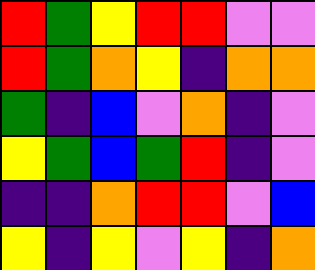[["red", "green", "yellow", "red", "red", "violet", "violet"], ["red", "green", "orange", "yellow", "indigo", "orange", "orange"], ["green", "indigo", "blue", "violet", "orange", "indigo", "violet"], ["yellow", "green", "blue", "green", "red", "indigo", "violet"], ["indigo", "indigo", "orange", "red", "red", "violet", "blue"], ["yellow", "indigo", "yellow", "violet", "yellow", "indigo", "orange"]]